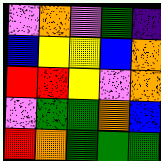[["violet", "orange", "violet", "green", "indigo"], ["blue", "yellow", "yellow", "blue", "orange"], ["red", "red", "yellow", "violet", "orange"], ["violet", "green", "green", "orange", "blue"], ["red", "orange", "green", "green", "green"]]